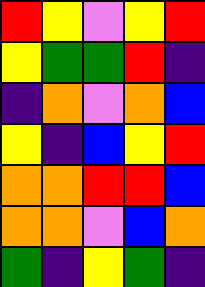[["red", "yellow", "violet", "yellow", "red"], ["yellow", "green", "green", "red", "indigo"], ["indigo", "orange", "violet", "orange", "blue"], ["yellow", "indigo", "blue", "yellow", "red"], ["orange", "orange", "red", "red", "blue"], ["orange", "orange", "violet", "blue", "orange"], ["green", "indigo", "yellow", "green", "indigo"]]